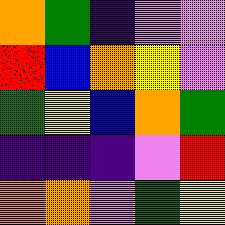[["orange", "green", "indigo", "violet", "violet"], ["red", "blue", "orange", "yellow", "violet"], ["green", "yellow", "blue", "orange", "green"], ["indigo", "indigo", "indigo", "violet", "red"], ["orange", "orange", "violet", "green", "yellow"]]